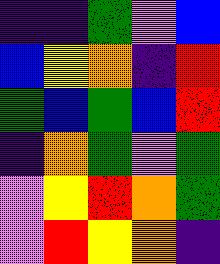[["indigo", "indigo", "green", "violet", "blue"], ["blue", "yellow", "orange", "indigo", "red"], ["green", "blue", "green", "blue", "red"], ["indigo", "orange", "green", "violet", "green"], ["violet", "yellow", "red", "orange", "green"], ["violet", "red", "yellow", "orange", "indigo"]]